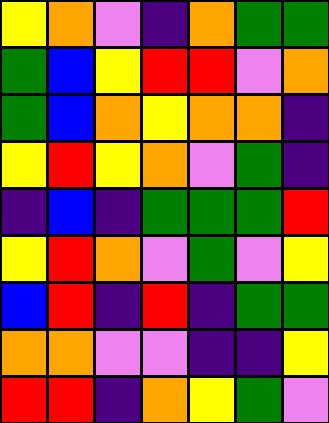[["yellow", "orange", "violet", "indigo", "orange", "green", "green"], ["green", "blue", "yellow", "red", "red", "violet", "orange"], ["green", "blue", "orange", "yellow", "orange", "orange", "indigo"], ["yellow", "red", "yellow", "orange", "violet", "green", "indigo"], ["indigo", "blue", "indigo", "green", "green", "green", "red"], ["yellow", "red", "orange", "violet", "green", "violet", "yellow"], ["blue", "red", "indigo", "red", "indigo", "green", "green"], ["orange", "orange", "violet", "violet", "indigo", "indigo", "yellow"], ["red", "red", "indigo", "orange", "yellow", "green", "violet"]]